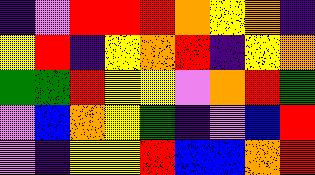[["indigo", "violet", "red", "red", "red", "orange", "yellow", "orange", "indigo"], ["yellow", "red", "indigo", "yellow", "orange", "red", "indigo", "yellow", "orange"], ["green", "green", "red", "yellow", "yellow", "violet", "orange", "red", "green"], ["violet", "blue", "orange", "yellow", "green", "indigo", "violet", "blue", "red"], ["violet", "indigo", "yellow", "yellow", "red", "blue", "blue", "orange", "red"]]